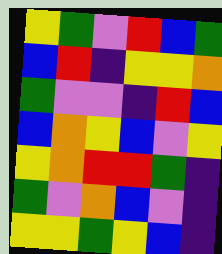[["yellow", "green", "violet", "red", "blue", "green"], ["blue", "red", "indigo", "yellow", "yellow", "orange"], ["green", "violet", "violet", "indigo", "red", "blue"], ["blue", "orange", "yellow", "blue", "violet", "yellow"], ["yellow", "orange", "red", "red", "green", "indigo"], ["green", "violet", "orange", "blue", "violet", "indigo"], ["yellow", "yellow", "green", "yellow", "blue", "indigo"]]